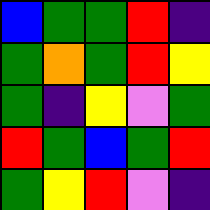[["blue", "green", "green", "red", "indigo"], ["green", "orange", "green", "red", "yellow"], ["green", "indigo", "yellow", "violet", "green"], ["red", "green", "blue", "green", "red"], ["green", "yellow", "red", "violet", "indigo"]]